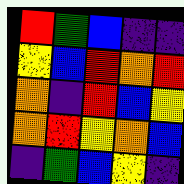[["red", "green", "blue", "indigo", "indigo"], ["yellow", "blue", "red", "orange", "red"], ["orange", "indigo", "red", "blue", "yellow"], ["orange", "red", "yellow", "orange", "blue"], ["indigo", "green", "blue", "yellow", "indigo"]]